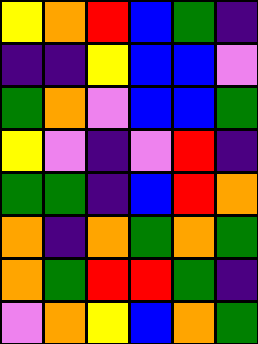[["yellow", "orange", "red", "blue", "green", "indigo"], ["indigo", "indigo", "yellow", "blue", "blue", "violet"], ["green", "orange", "violet", "blue", "blue", "green"], ["yellow", "violet", "indigo", "violet", "red", "indigo"], ["green", "green", "indigo", "blue", "red", "orange"], ["orange", "indigo", "orange", "green", "orange", "green"], ["orange", "green", "red", "red", "green", "indigo"], ["violet", "orange", "yellow", "blue", "orange", "green"]]